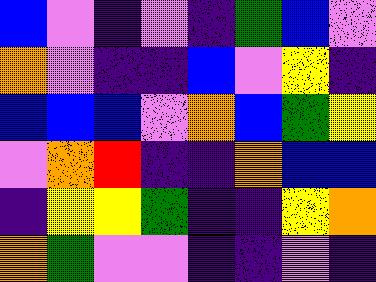[["blue", "violet", "indigo", "violet", "indigo", "green", "blue", "violet"], ["orange", "violet", "indigo", "indigo", "blue", "violet", "yellow", "indigo"], ["blue", "blue", "blue", "violet", "orange", "blue", "green", "yellow"], ["violet", "orange", "red", "indigo", "indigo", "orange", "blue", "blue"], ["indigo", "yellow", "yellow", "green", "indigo", "indigo", "yellow", "orange"], ["orange", "green", "violet", "violet", "indigo", "indigo", "violet", "indigo"]]